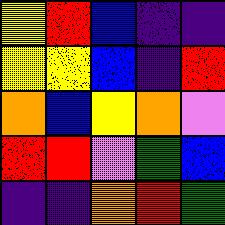[["yellow", "red", "blue", "indigo", "indigo"], ["yellow", "yellow", "blue", "indigo", "red"], ["orange", "blue", "yellow", "orange", "violet"], ["red", "red", "violet", "green", "blue"], ["indigo", "indigo", "orange", "red", "green"]]